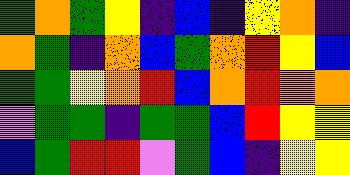[["green", "orange", "green", "yellow", "indigo", "blue", "indigo", "yellow", "orange", "indigo"], ["orange", "green", "indigo", "orange", "blue", "green", "orange", "red", "yellow", "blue"], ["green", "green", "yellow", "orange", "red", "blue", "orange", "red", "orange", "orange"], ["violet", "green", "green", "indigo", "green", "green", "blue", "red", "yellow", "yellow"], ["blue", "green", "red", "red", "violet", "green", "blue", "indigo", "yellow", "yellow"]]